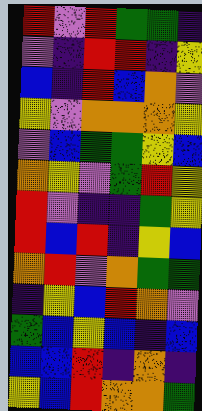[["red", "violet", "red", "green", "green", "indigo"], ["violet", "indigo", "red", "red", "indigo", "yellow"], ["blue", "indigo", "red", "blue", "orange", "violet"], ["yellow", "violet", "orange", "orange", "orange", "yellow"], ["violet", "blue", "green", "green", "yellow", "blue"], ["orange", "yellow", "violet", "green", "red", "yellow"], ["red", "violet", "indigo", "indigo", "green", "yellow"], ["red", "blue", "red", "indigo", "yellow", "blue"], ["orange", "red", "violet", "orange", "green", "green"], ["indigo", "yellow", "blue", "red", "orange", "violet"], ["green", "blue", "yellow", "blue", "indigo", "blue"], ["blue", "blue", "red", "indigo", "orange", "indigo"], ["yellow", "blue", "red", "orange", "orange", "green"]]